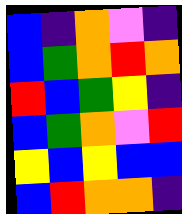[["blue", "indigo", "orange", "violet", "indigo"], ["blue", "green", "orange", "red", "orange"], ["red", "blue", "green", "yellow", "indigo"], ["blue", "green", "orange", "violet", "red"], ["yellow", "blue", "yellow", "blue", "blue"], ["blue", "red", "orange", "orange", "indigo"]]